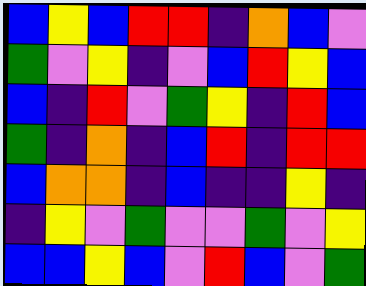[["blue", "yellow", "blue", "red", "red", "indigo", "orange", "blue", "violet"], ["green", "violet", "yellow", "indigo", "violet", "blue", "red", "yellow", "blue"], ["blue", "indigo", "red", "violet", "green", "yellow", "indigo", "red", "blue"], ["green", "indigo", "orange", "indigo", "blue", "red", "indigo", "red", "red"], ["blue", "orange", "orange", "indigo", "blue", "indigo", "indigo", "yellow", "indigo"], ["indigo", "yellow", "violet", "green", "violet", "violet", "green", "violet", "yellow"], ["blue", "blue", "yellow", "blue", "violet", "red", "blue", "violet", "green"]]